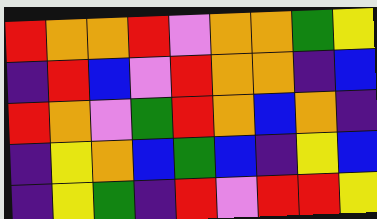[["red", "orange", "orange", "red", "violet", "orange", "orange", "green", "yellow"], ["indigo", "red", "blue", "violet", "red", "orange", "orange", "indigo", "blue"], ["red", "orange", "violet", "green", "red", "orange", "blue", "orange", "indigo"], ["indigo", "yellow", "orange", "blue", "green", "blue", "indigo", "yellow", "blue"], ["indigo", "yellow", "green", "indigo", "red", "violet", "red", "red", "yellow"]]